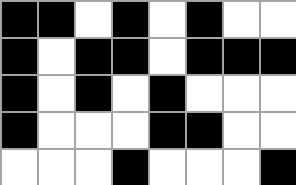[["black", "black", "white", "black", "white", "black", "white", "white"], ["black", "white", "black", "black", "white", "black", "black", "black"], ["black", "white", "black", "white", "black", "white", "white", "white"], ["black", "white", "white", "white", "black", "black", "white", "white"], ["white", "white", "white", "black", "white", "white", "white", "black"]]